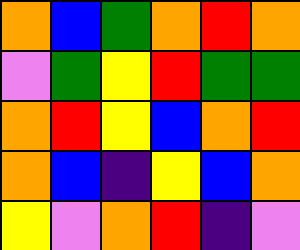[["orange", "blue", "green", "orange", "red", "orange"], ["violet", "green", "yellow", "red", "green", "green"], ["orange", "red", "yellow", "blue", "orange", "red"], ["orange", "blue", "indigo", "yellow", "blue", "orange"], ["yellow", "violet", "orange", "red", "indigo", "violet"]]